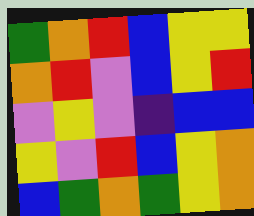[["green", "orange", "red", "blue", "yellow", "yellow"], ["orange", "red", "violet", "blue", "yellow", "red"], ["violet", "yellow", "violet", "indigo", "blue", "blue"], ["yellow", "violet", "red", "blue", "yellow", "orange"], ["blue", "green", "orange", "green", "yellow", "orange"]]